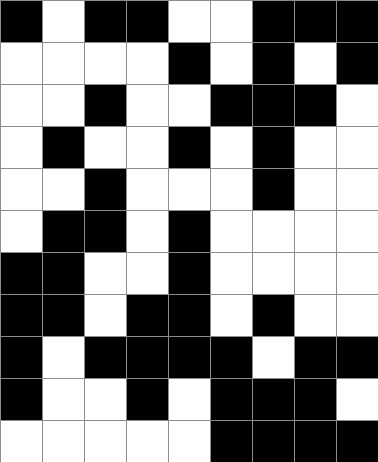[["black", "white", "black", "black", "white", "white", "black", "black", "black"], ["white", "white", "white", "white", "black", "white", "black", "white", "black"], ["white", "white", "black", "white", "white", "black", "black", "black", "white"], ["white", "black", "white", "white", "black", "white", "black", "white", "white"], ["white", "white", "black", "white", "white", "white", "black", "white", "white"], ["white", "black", "black", "white", "black", "white", "white", "white", "white"], ["black", "black", "white", "white", "black", "white", "white", "white", "white"], ["black", "black", "white", "black", "black", "white", "black", "white", "white"], ["black", "white", "black", "black", "black", "black", "white", "black", "black"], ["black", "white", "white", "black", "white", "black", "black", "black", "white"], ["white", "white", "white", "white", "white", "black", "black", "black", "black"]]